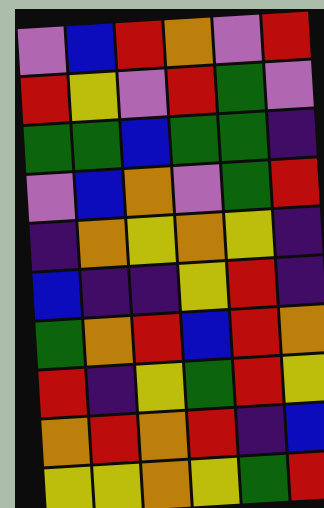[["violet", "blue", "red", "orange", "violet", "red"], ["red", "yellow", "violet", "red", "green", "violet"], ["green", "green", "blue", "green", "green", "indigo"], ["violet", "blue", "orange", "violet", "green", "red"], ["indigo", "orange", "yellow", "orange", "yellow", "indigo"], ["blue", "indigo", "indigo", "yellow", "red", "indigo"], ["green", "orange", "red", "blue", "red", "orange"], ["red", "indigo", "yellow", "green", "red", "yellow"], ["orange", "red", "orange", "red", "indigo", "blue"], ["yellow", "yellow", "orange", "yellow", "green", "red"]]